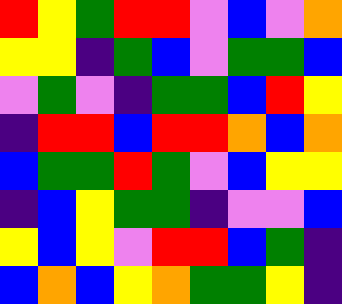[["red", "yellow", "green", "red", "red", "violet", "blue", "violet", "orange"], ["yellow", "yellow", "indigo", "green", "blue", "violet", "green", "green", "blue"], ["violet", "green", "violet", "indigo", "green", "green", "blue", "red", "yellow"], ["indigo", "red", "red", "blue", "red", "red", "orange", "blue", "orange"], ["blue", "green", "green", "red", "green", "violet", "blue", "yellow", "yellow"], ["indigo", "blue", "yellow", "green", "green", "indigo", "violet", "violet", "blue"], ["yellow", "blue", "yellow", "violet", "red", "red", "blue", "green", "indigo"], ["blue", "orange", "blue", "yellow", "orange", "green", "green", "yellow", "indigo"]]